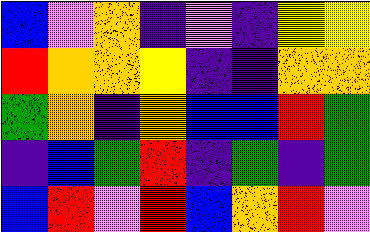[["blue", "violet", "orange", "indigo", "violet", "indigo", "yellow", "yellow"], ["red", "orange", "orange", "yellow", "indigo", "indigo", "orange", "orange"], ["green", "orange", "indigo", "orange", "blue", "blue", "red", "green"], ["indigo", "blue", "green", "red", "indigo", "green", "indigo", "green"], ["blue", "red", "violet", "red", "blue", "orange", "red", "violet"]]